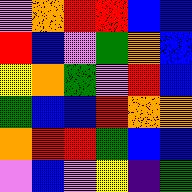[["violet", "orange", "red", "red", "blue", "blue"], ["red", "blue", "violet", "green", "orange", "blue"], ["yellow", "orange", "green", "violet", "red", "blue"], ["green", "blue", "blue", "red", "orange", "orange"], ["orange", "red", "red", "green", "blue", "blue"], ["violet", "blue", "violet", "yellow", "indigo", "green"]]